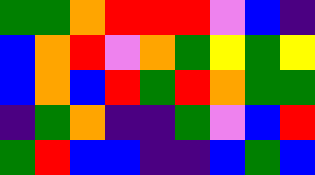[["green", "green", "orange", "red", "red", "red", "violet", "blue", "indigo"], ["blue", "orange", "red", "violet", "orange", "green", "yellow", "green", "yellow"], ["blue", "orange", "blue", "red", "green", "red", "orange", "green", "green"], ["indigo", "green", "orange", "indigo", "indigo", "green", "violet", "blue", "red"], ["green", "red", "blue", "blue", "indigo", "indigo", "blue", "green", "blue"]]